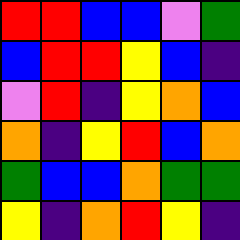[["red", "red", "blue", "blue", "violet", "green"], ["blue", "red", "red", "yellow", "blue", "indigo"], ["violet", "red", "indigo", "yellow", "orange", "blue"], ["orange", "indigo", "yellow", "red", "blue", "orange"], ["green", "blue", "blue", "orange", "green", "green"], ["yellow", "indigo", "orange", "red", "yellow", "indigo"]]